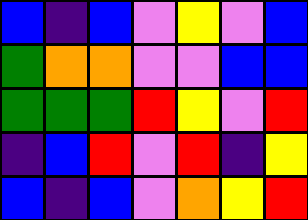[["blue", "indigo", "blue", "violet", "yellow", "violet", "blue"], ["green", "orange", "orange", "violet", "violet", "blue", "blue"], ["green", "green", "green", "red", "yellow", "violet", "red"], ["indigo", "blue", "red", "violet", "red", "indigo", "yellow"], ["blue", "indigo", "blue", "violet", "orange", "yellow", "red"]]